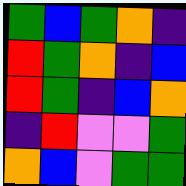[["green", "blue", "green", "orange", "indigo"], ["red", "green", "orange", "indigo", "blue"], ["red", "green", "indigo", "blue", "orange"], ["indigo", "red", "violet", "violet", "green"], ["orange", "blue", "violet", "green", "green"]]